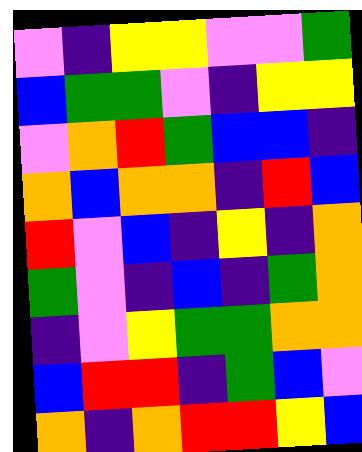[["violet", "indigo", "yellow", "yellow", "violet", "violet", "green"], ["blue", "green", "green", "violet", "indigo", "yellow", "yellow"], ["violet", "orange", "red", "green", "blue", "blue", "indigo"], ["orange", "blue", "orange", "orange", "indigo", "red", "blue"], ["red", "violet", "blue", "indigo", "yellow", "indigo", "orange"], ["green", "violet", "indigo", "blue", "indigo", "green", "orange"], ["indigo", "violet", "yellow", "green", "green", "orange", "orange"], ["blue", "red", "red", "indigo", "green", "blue", "violet"], ["orange", "indigo", "orange", "red", "red", "yellow", "blue"]]